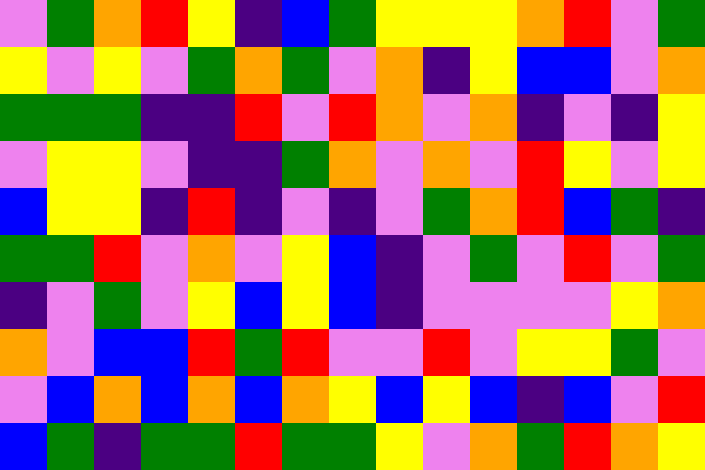[["violet", "green", "orange", "red", "yellow", "indigo", "blue", "green", "yellow", "yellow", "yellow", "orange", "red", "violet", "green"], ["yellow", "violet", "yellow", "violet", "green", "orange", "green", "violet", "orange", "indigo", "yellow", "blue", "blue", "violet", "orange"], ["green", "green", "green", "indigo", "indigo", "red", "violet", "red", "orange", "violet", "orange", "indigo", "violet", "indigo", "yellow"], ["violet", "yellow", "yellow", "violet", "indigo", "indigo", "green", "orange", "violet", "orange", "violet", "red", "yellow", "violet", "yellow"], ["blue", "yellow", "yellow", "indigo", "red", "indigo", "violet", "indigo", "violet", "green", "orange", "red", "blue", "green", "indigo"], ["green", "green", "red", "violet", "orange", "violet", "yellow", "blue", "indigo", "violet", "green", "violet", "red", "violet", "green"], ["indigo", "violet", "green", "violet", "yellow", "blue", "yellow", "blue", "indigo", "violet", "violet", "violet", "violet", "yellow", "orange"], ["orange", "violet", "blue", "blue", "red", "green", "red", "violet", "violet", "red", "violet", "yellow", "yellow", "green", "violet"], ["violet", "blue", "orange", "blue", "orange", "blue", "orange", "yellow", "blue", "yellow", "blue", "indigo", "blue", "violet", "red"], ["blue", "green", "indigo", "green", "green", "red", "green", "green", "yellow", "violet", "orange", "green", "red", "orange", "yellow"]]